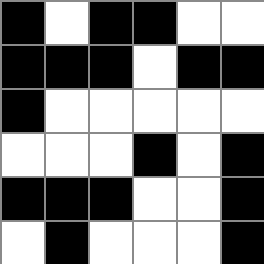[["black", "white", "black", "black", "white", "white"], ["black", "black", "black", "white", "black", "black"], ["black", "white", "white", "white", "white", "white"], ["white", "white", "white", "black", "white", "black"], ["black", "black", "black", "white", "white", "black"], ["white", "black", "white", "white", "white", "black"]]